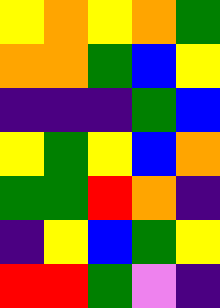[["yellow", "orange", "yellow", "orange", "green"], ["orange", "orange", "green", "blue", "yellow"], ["indigo", "indigo", "indigo", "green", "blue"], ["yellow", "green", "yellow", "blue", "orange"], ["green", "green", "red", "orange", "indigo"], ["indigo", "yellow", "blue", "green", "yellow"], ["red", "red", "green", "violet", "indigo"]]